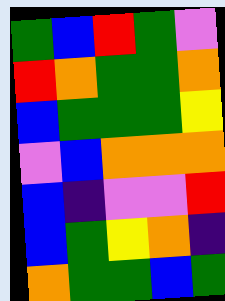[["green", "blue", "red", "green", "violet"], ["red", "orange", "green", "green", "orange"], ["blue", "green", "green", "green", "yellow"], ["violet", "blue", "orange", "orange", "orange"], ["blue", "indigo", "violet", "violet", "red"], ["blue", "green", "yellow", "orange", "indigo"], ["orange", "green", "green", "blue", "green"]]